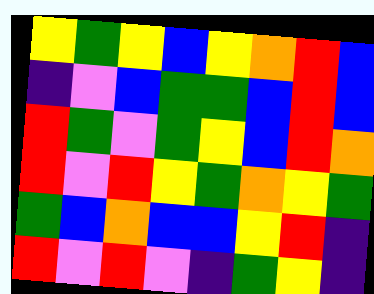[["yellow", "green", "yellow", "blue", "yellow", "orange", "red", "blue"], ["indigo", "violet", "blue", "green", "green", "blue", "red", "blue"], ["red", "green", "violet", "green", "yellow", "blue", "red", "orange"], ["red", "violet", "red", "yellow", "green", "orange", "yellow", "green"], ["green", "blue", "orange", "blue", "blue", "yellow", "red", "indigo"], ["red", "violet", "red", "violet", "indigo", "green", "yellow", "indigo"]]